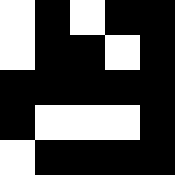[["white", "black", "white", "black", "black"], ["white", "black", "black", "white", "black"], ["black", "black", "black", "black", "black"], ["black", "white", "white", "white", "black"], ["white", "black", "black", "black", "black"]]